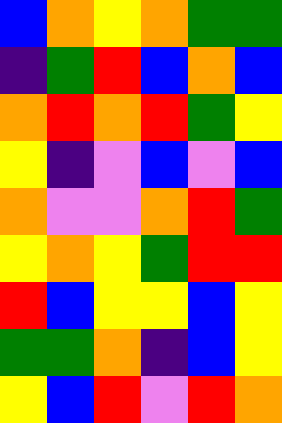[["blue", "orange", "yellow", "orange", "green", "green"], ["indigo", "green", "red", "blue", "orange", "blue"], ["orange", "red", "orange", "red", "green", "yellow"], ["yellow", "indigo", "violet", "blue", "violet", "blue"], ["orange", "violet", "violet", "orange", "red", "green"], ["yellow", "orange", "yellow", "green", "red", "red"], ["red", "blue", "yellow", "yellow", "blue", "yellow"], ["green", "green", "orange", "indigo", "blue", "yellow"], ["yellow", "blue", "red", "violet", "red", "orange"]]